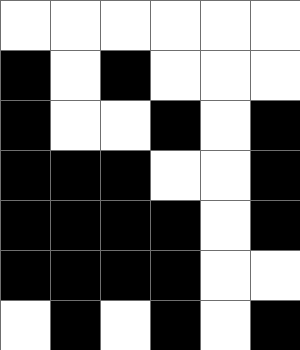[["white", "white", "white", "white", "white", "white"], ["black", "white", "black", "white", "white", "white"], ["black", "white", "white", "black", "white", "black"], ["black", "black", "black", "white", "white", "black"], ["black", "black", "black", "black", "white", "black"], ["black", "black", "black", "black", "white", "white"], ["white", "black", "white", "black", "white", "black"]]